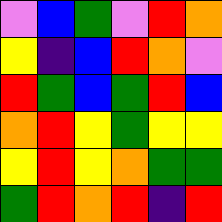[["violet", "blue", "green", "violet", "red", "orange"], ["yellow", "indigo", "blue", "red", "orange", "violet"], ["red", "green", "blue", "green", "red", "blue"], ["orange", "red", "yellow", "green", "yellow", "yellow"], ["yellow", "red", "yellow", "orange", "green", "green"], ["green", "red", "orange", "red", "indigo", "red"]]